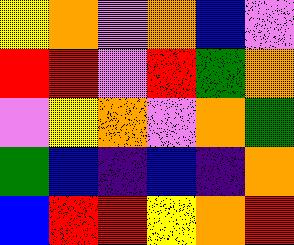[["yellow", "orange", "violet", "orange", "blue", "violet"], ["red", "red", "violet", "red", "green", "orange"], ["violet", "yellow", "orange", "violet", "orange", "green"], ["green", "blue", "indigo", "blue", "indigo", "orange"], ["blue", "red", "red", "yellow", "orange", "red"]]